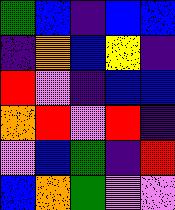[["green", "blue", "indigo", "blue", "blue"], ["indigo", "orange", "blue", "yellow", "indigo"], ["red", "violet", "indigo", "blue", "blue"], ["orange", "red", "violet", "red", "indigo"], ["violet", "blue", "green", "indigo", "red"], ["blue", "orange", "green", "violet", "violet"]]